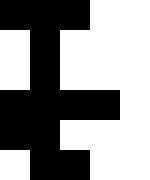[["black", "black", "black", "white", "white"], ["white", "black", "white", "white", "white"], ["white", "black", "white", "white", "white"], ["black", "black", "black", "black", "white"], ["black", "black", "white", "white", "white"], ["white", "black", "black", "white", "white"]]